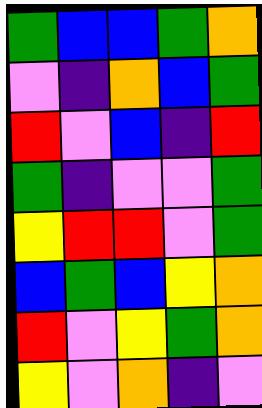[["green", "blue", "blue", "green", "orange"], ["violet", "indigo", "orange", "blue", "green"], ["red", "violet", "blue", "indigo", "red"], ["green", "indigo", "violet", "violet", "green"], ["yellow", "red", "red", "violet", "green"], ["blue", "green", "blue", "yellow", "orange"], ["red", "violet", "yellow", "green", "orange"], ["yellow", "violet", "orange", "indigo", "violet"]]